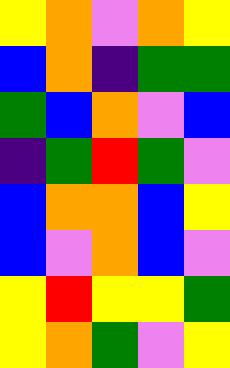[["yellow", "orange", "violet", "orange", "yellow"], ["blue", "orange", "indigo", "green", "green"], ["green", "blue", "orange", "violet", "blue"], ["indigo", "green", "red", "green", "violet"], ["blue", "orange", "orange", "blue", "yellow"], ["blue", "violet", "orange", "blue", "violet"], ["yellow", "red", "yellow", "yellow", "green"], ["yellow", "orange", "green", "violet", "yellow"]]